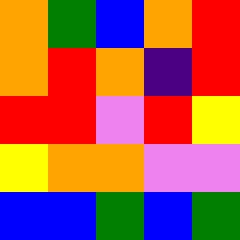[["orange", "green", "blue", "orange", "red"], ["orange", "red", "orange", "indigo", "red"], ["red", "red", "violet", "red", "yellow"], ["yellow", "orange", "orange", "violet", "violet"], ["blue", "blue", "green", "blue", "green"]]